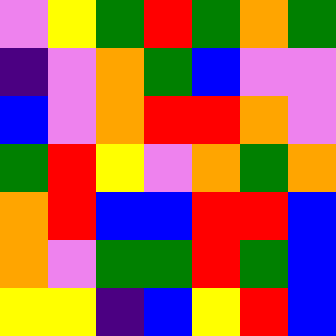[["violet", "yellow", "green", "red", "green", "orange", "green"], ["indigo", "violet", "orange", "green", "blue", "violet", "violet"], ["blue", "violet", "orange", "red", "red", "orange", "violet"], ["green", "red", "yellow", "violet", "orange", "green", "orange"], ["orange", "red", "blue", "blue", "red", "red", "blue"], ["orange", "violet", "green", "green", "red", "green", "blue"], ["yellow", "yellow", "indigo", "blue", "yellow", "red", "blue"]]